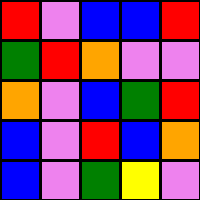[["red", "violet", "blue", "blue", "red"], ["green", "red", "orange", "violet", "violet"], ["orange", "violet", "blue", "green", "red"], ["blue", "violet", "red", "blue", "orange"], ["blue", "violet", "green", "yellow", "violet"]]